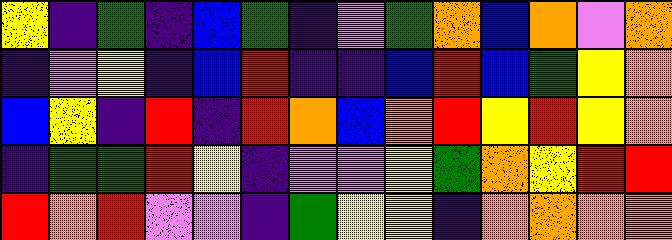[["yellow", "indigo", "green", "indigo", "blue", "green", "indigo", "violet", "green", "orange", "blue", "orange", "violet", "orange"], ["indigo", "violet", "yellow", "indigo", "blue", "red", "indigo", "indigo", "blue", "red", "blue", "green", "yellow", "orange"], ["blue", "yellow", "indigo", "red", "indigo", "red", "orange", "blue", "orange", "red", "yellow", "red", "yellow", "orange"], ["indigo", "green", "green", "red", "yellow", "indigo", "violet", "violet", "yellow", "green", "orange", "yellow", "red", "red"], ["red", "orange", "red", "violet", "violet", "indigo", "green", "yellow", "yellow", "indigo", "orange", "orange", "orange", "orange"]]